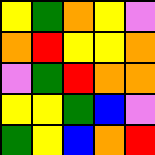[["yellow", "green", "orange", "yellow", "violet"], ["orange", "red", "yellow", "yellow", "orange"], ["violet", "green", "red", "orange", "orange"], ["yellow", "yellow", "green", "blue", "violet"], ["green", "yellow", "blue", "orange", "red"]]